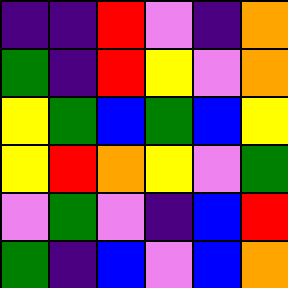[["indigo", "indigo", "red", "violet", "indigo", "orange"], ["green", "indigo", "red", "yellow", "violet", "orange"], ["yellow", "green", "blue", "green", "blue", "yellow"], ["yellow", "red", "orange", "yellow", "violet", "green"], ["violet", "green", "violet", "indigo", "blue", "red"], ["green", "indigo", "blue", "violet", "blue", "orange"]]